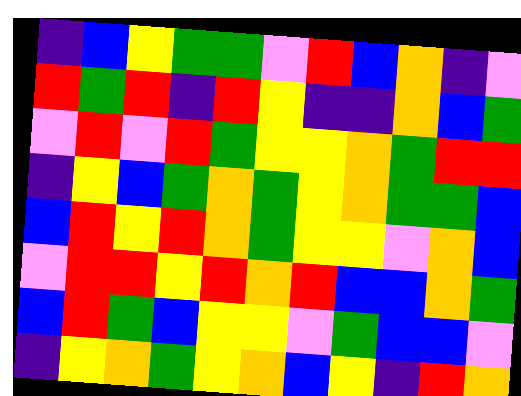[["indigo", "blue", "yellow", "green", "green", "violet", "red", "blue", "orange", "indigo", "violet"], ["red", "green", "red", "indigo", "red", "yellow", "indigo", "indigo", "orange", "blue", "green"], ["violet", "red", "violet", "red", "green", "yellow", "yellow", "orange", "green", "red", "red"], ["indigo", "yellow", "blue", "green", "orange", "green", "yellow", "orange", "green", "green", "blue"], ["blue", "red", "yellow", "red", "orange", "green", "yellow", "yellow", "violet", "orange", "blue"], ["violet", "red", "red", "yellow", "red", "orange", "red", "blue", "blue", "orange", "green"], ["blue", "red", "green", "blue", "yellow", "yellow", "violet", "green", "blue", "blue", "violet"], ["indigo", "yellow", "orange", "green", "yellow", "orange", "blue", "yellow", "indigo", "red", "orange"]]